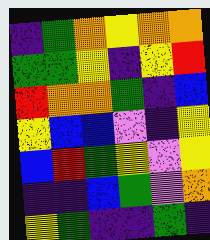[["indigo", "green", "orange", "yellow", "orange", "orange"], ["green", "green", "yellow", "indigo", "yellow", "red"], ["red", "orange", "orange", "green", "indigo", "blue"], ["yellow", "blue", "blue", "violet", "indigo", "yellow"], ["blue", "red", "green", "yellow", "violet", "yellow"], ["indigo", "indigo", "blue", "green", "violet", "orange"], ["yellow", "green", "indigo", "indigo", "green", "indigo"]]